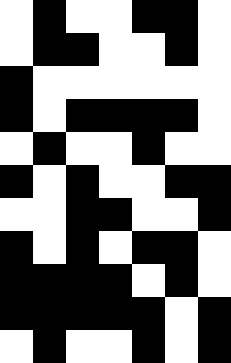[["white", "black", "white", "white", "black", "black", "white"], ["white", "black", "black", "white", "white", "black", "white"], ["black", "white", "white", "white", "white", "white", "white"], ["black", "white", "black", "black", "black", "black", "white"], ["white", "black", "white", "white", "black", "white", "white"], ["black", "white", "black", "white", "white", "black", "black"], ["white", "white", "black", "black", "white", "white", "black"], ["black", "white", "black", "white", "black", "black", "white"], ["black", "black", "black", "black", "white", "black", "white"], ["black", "black", "black", "black", "black", "white", "black"], ["white", "black", "white", "white", "black", "white", "black"]]